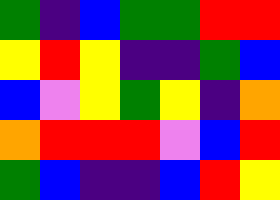[["green", "indigo", "blue", "green", "green", "red", "red"], ["yellow", "red", "yellow", "indigo", "indigo", "green", "blue"], ["blue", "violet", "yellow", "green", "yellow", "indigo", "orange"], ["orange", "red", "red", "red", "violet", "blue", "red"], ["green", "blue", "indigo", "indigo", "blue", "red", "yellow"]]